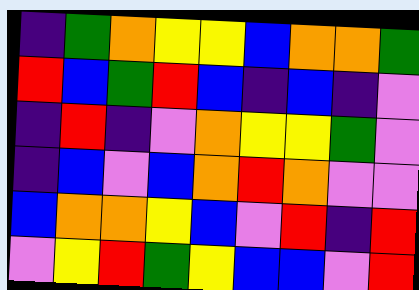[["indigo", "green", "orange", "yellow", "yellow", "blue", "orange", "orange", "green"], ["red", "blue", "green", "red", "blue", "indigo", "blue", "indigo", "violet"], ["indigo", "red", "indigo", "violet", "orange", "yellow", "yellow", "green", "violet"], ["indigo", "blue", "violet", "blue", "orange", "red", "orange", "violet", "violet"], ["blue", "orange", "orange", "yellow", "blue", "violet", "red", "indigo", "red"], ["violet", "yellow", "red", "green", "yellow", "blue", "blue", "violet", "red"]]